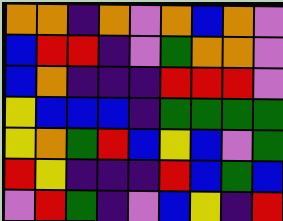[["orange", "orange", "indigo", "orange", "violet", "orange", "blue", "orange", "violet"], ["blue", "red", "red", "indigo", "violet", "green", "orange", "orange", "violet"], ["blue", "orange", "indigo", "indigo", "indigo", "red", "red", "red", "violet"], ["yellow", "blue", "blue", "blue", "indigo", "green", "green", "green", "green"], ["yellow", "orange", "green", "red", "blue", "yellow", "blue", "violet", "green"], ["red", "yellow", "indigo", "indigo", "indigo", "red", "blue", "green", "blue"], ["violet", "red", "green", "indigo", "violet", "blue", "yellow", "indigo", "red"]]